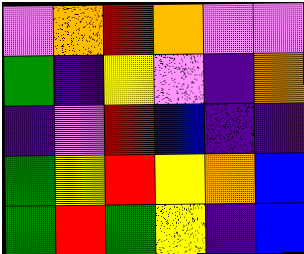[["violet", "orange", "red", "orange", "violet", "violet"], ["green", "indigo", "yellow", "violet", "indigo", "orange"], ["indigo", "violet", "red", "blue", "indigo", "indigo"], ["green", "yellow", "red", "yellow", "orange", "blue"], ["green", "red", "green", "yellow", "indigo", "blue"]]